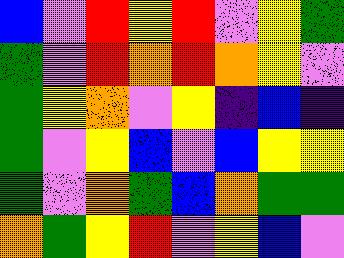[["blue", "violet", "red", "yellow", "red", "violet", "yellow", "green"], ["green", "violet", "red", "orange", "red", "orange", "yellow", "violet"], ["green", "yellow", "orange", "violet", "yellow", "indigo", "blue", "indigo"], ["green", "violet", "yellow", "blue", "violet", "blue", "yellow", "yellow"], ["green", "violet", "orange", "green", "blue", "orange", "green", "green"], ["orange", "green", "yellow", "red", "violet", "yellow", "blue", "violet"]]